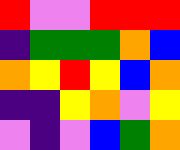[["red", "violet", "violet", "red", "red", "red"], ["indigo", "green", "green", "green", "orange", "blue"], ["orange", "yellow", "red", "yellow", "blue", "orange"], ["indigo", "indigo", "yellow", "orange", "violet", "yellow"], ["violet", "indigo", "violet", "blue", "green", "orange"]]